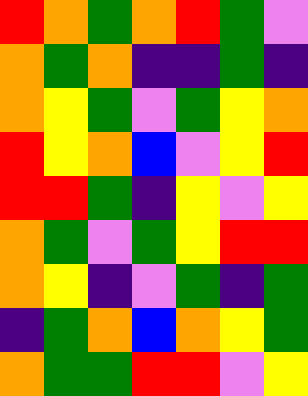[["red", "orange", "green", "orange", "red", "green", "violet"], ["orange", "green", "orange", "indigo", "indigo", "green", "indigo"], ["orange", "yellow", "green", "violet", "green", "yellow", "orange"], ["red", "yellow", "orange", "blue", "violet", "yellow", "red"], ["red", "red", "green", "indigo", "yellow", "violet", "yellow"], ["orange", "green", "violet", "green", "yellow", "red", "red"], ["orange", "yellow", "indigo", "violet", "green", "indigo", "green"], ["indigo", "green", "orange", "blue", "orange", "yellow", "green"], ["orange", "green", "green", "red", "red", "violet", "yellow"]]